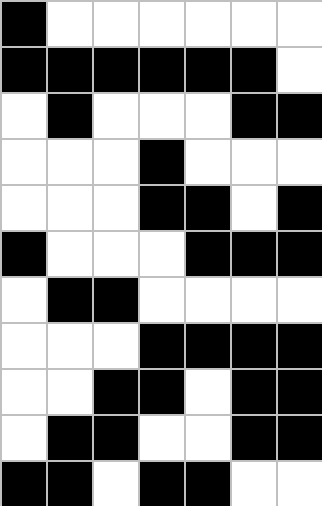[["black", "white", "white", "white", "white", "white", "white"], ["black", "black", "black", "black", "black", "black", "white"], ["white", "black", "white", "white", "white", "black", "black"], ["white", "white", "white", "black", "white", "white", "white"], ["white", "white", "white", "black", "black", "white", "black"], ["black", "white", "white", "white", "black", "black", "black"], ["white", "black", "black", "white", "white", "white", "white"], ["white", "white", "white", "black", "black", "black", "black"], ["white", "white", "black", "black", "white", "black", "black"], ["white", "black", "black", "white", "white", "black", "black"], ["black", "black", "white", "black", "black", "white", "white"]]